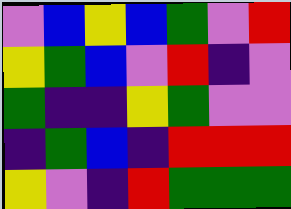[["violet", "blue", "yellow", "blue", "green", "violet", "red"], ["yellow", "green", "blue", "violet", "red", "indigo", "violet"], ["green", "indigo", "indigo", "yellow", "green", "violet", "violet"], ["indigo", "green", "blue", "indigo", "red", "red", "red"], ["yellow", "violet", "indigo", "red", "green", "green", "green"]]